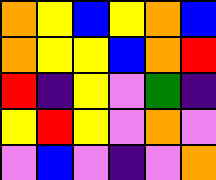[["orange", "yellow", "blue", "yellow", "orange", "blue"], ["orange", "yellow", "yellow", "blue", "orange", "red"], ["red", "indigo", "yellow", "violet", "green", "indigo"], ["yellow", "red", "yellow", "violet", "orange", "violet"], ["violet", "blue", "violet", "indigo", "violet", "orange"]]